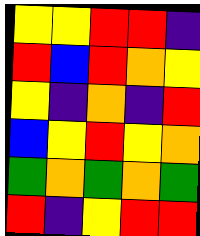[["yellow", "yellow", "red", "red", "indigo"], ["red", "blue", "red", "orange", "yellow"], ["yellow", "indigo", "orange", "indigo", "red"], ["blue", "yellow", "red", "yellow", "orange"], ["green", "orange", "green", "orange", "green"], ["red", "indigo", "yellow", "red", "red"]]